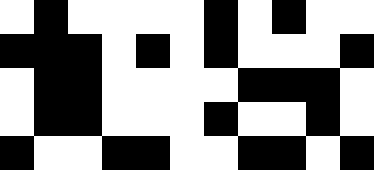[["white", "black", "white", "white", "white", "white", "black", "white", "black", "white", "white"], ["black", "black", "black", "white", "black", "white", "black", "white", "white", "white", "black"], ["white", "black", "black", "white", "white", "white", "white", "black", "black", "black", "white"], ["white", "black", "black", "white", "white", "white", "black", "white", "white", "black", "white"], ["black", "white", "white", "black", "black", "white", "white", "black", "black", "white", "black"]]